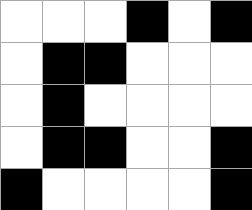[["white", "white", "white", "black", "white", "black"], ["white", "black", "black", "white", "white", "white"], ["white", "black", "white", "white", "white", "white"], ["white", "black", "black", "white", "white", "black"], ["black", "white", "white", "white", "white", "black"]]